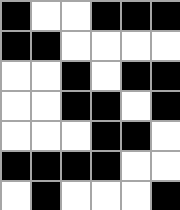[["black", "white", "white", "black", "black", "black"], ["black", "black", "white", "white", "white", "white"], ["white", "white", "black", "white", "black", "black"], ["white", "white", "black", "black", "white", "black"], ["white", "white", "white", "black", "black", "white"], ["black", "black", "black", "black", "white", "white"], ["white", "black", "white", "white", "white", "black"]]